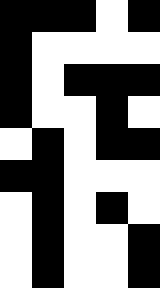[["black", "black", "black", "white", "black"], ["black", "white", "white", "white", "white"], ["black", "white", "black", "black", "black"], ["black", "white", "white", "black", "white"], ["white", "black", "white", "black", "black"], ["black", "black", "white", "white", "white"], ["white", "black", "white", "black", "white"], ["white", "black", "white", "white", "black"], ["white", "black", "white", "white", "black"]]